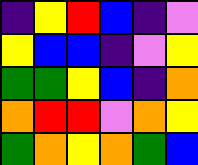[["indigo", "yellow", "red", "blue", "indigo", "violet"], ["yellow", "blue", "blue", "indigo", "violet", "yellow"], ["green", "green", "yellow", "blue", "indigo", "orange"], ["orange", "red", "red", "violet", "orange", "yellow"], ["green", "orange", "yellow", "orange", "green", "blue"]]